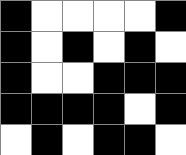[["black", "white", "white", "white", "white", "black"], ["black", "white", "black", "white", "black", "white"], ["black", "white", "white", "black", "black", "black"], ["black", "black", "black", "black", "white", "black"], ["white", "black", "white", "black", "black", "white"]]